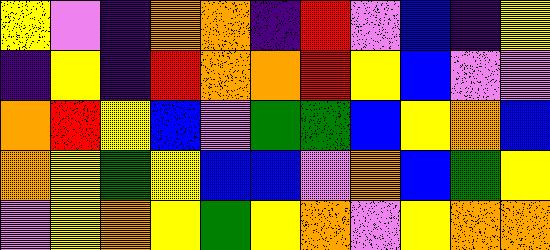[["yellow", "violet", "indigo", "orange", "orange", "indigo", "red", "violet", "blue", "indigo", "yellow"], ["indigo", "yellow", "indigo", "red", "orange", "orange", "red", "yellow", "blue", "violet", "violet"], ["orange", "red", "yellow", "blue", "violet", "green", "green", "blue", "yellow", "orange", "blue"], ["orange", "yellow", "green", "yellow", "blue", "blue", "violet", "orange", "blue", "green", "yellow"], ["violet", "yellow", "orange", "yellow", "green", "yellow", "orange", "violet", "yellow", "orange", "orange"]]